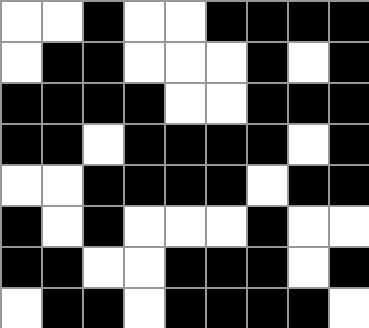[["white", "white", "black", "white", "white", "black", "black", "black", "black"], ["white", "black", "black", "white", "white", "white", "black", "white", "black"], ["black", "black", "black", "black", "white", "white", "black", "black", "black"], ["black", "black", "white", "black", "black", "black", "black", "white", "black"], ["white", "white", "black", "black", "black", "black", "white", "black", "black"], ["black", "white", "black", "white", "white", "white", "black", "white", "white"], ["black", "black", "white", "white", "black", "black", "black", "white", "black"], ["white", "black", "black", "white", "black", "black", "black", "black", "white"]]